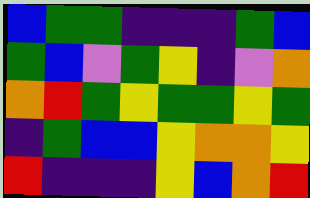[["blue", "green", "green", "indigo", "indigo", "indigo", "green", "blue"], ["green", "blue", "violet", "green", "yellow", "indigo", "violet", "orange"], ["orange", "red", "green", "yellow", "green", "green", "yellow", "green"], ["indigo", "green", "blue", "blue", "yellow", "orange", "orange", "yellow"], ["red", "indigo", "indigo", "indigo", "yellow", "blue", "orange", "red"]]